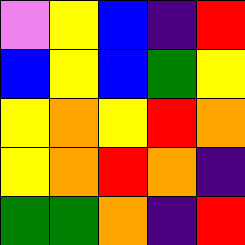[["violet", "yellow", "blue", "indigo", "red"], ["blue", "yellow", "blue", "green", "yellow"], ["yellow", "orange", "yellow", "red", "orange"], ["yellow", "orange", "red", "orange", "indigo"], ["green", "green", "orange", "indigo", "red"]]